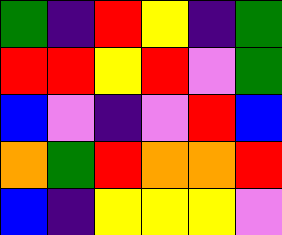[["green", "indigo", "red", "yellow", "indigo", "green"], ["red", "red", "yellow", "red", "violet", "green"], ["blue", "violet", "indigo", "violet", "red", "blue"], ["orange", "green", "red", "orange", "orange", "red"], ["blue", "indigo", "yellow", "yellow", "yellow", "violet"]]